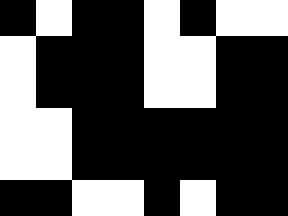[["black", "white", "black", "black", "white", "black", "white", "white"], ["white", "black", "black", "black", "white", "white", "black", "black"], ["white", "black", "black", "black", "white", "white", "black", "black"], ["white", "white", "black", "black", "black", "black", "black", "black"], ["white", "white", "black", "black", "black", "black", "black", "black"], ["black", "black", "white", "white", "black", "white", "black", "black"]]